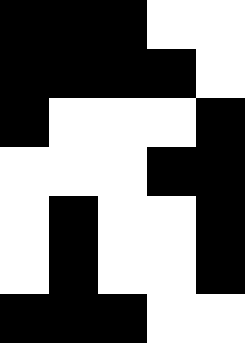[["black", "black", "black", "white", "white"], ["black", "black", "black", "black", "white"], ["black", "white", "white", "white", "black"], ["white", "white", "white", "black", "black"], ["white", "black", "white", "white", "black"], ["white", "black", "white", "white", "black"], ["black", "black", "black", "white", "white"]]